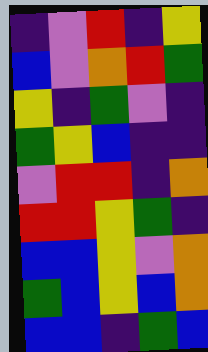[["indigo", "violet", "red", "indigo", "yellow"], ["blue", "violet", "orange", "red", "green"], ["yellow", "indigo", "green", "violet", "indigo"], ["green", "yellow", "blue", "indigo", "indigo"], ["violet", "red", "red", "indigo", "orange"], ["red", "red", "yellow", "green", "indigo"], ["blue", "blue", "yellow", "violet", "orange"], ["green", "blue", "yellow", "blue", "orange"], ["blue", "blue", "indigo", "green", "blue"]]